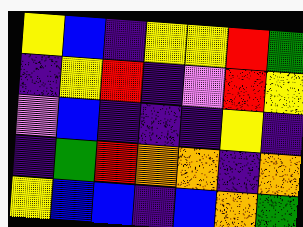[["yellow", "blue", "indigo", "yellow", "yellow", "red", "green"], ["indigo", "yellow", "red", "indigo", "violet", "red", "yellow"], ["violet", "blue", "indigo", "indigo", "indigo", "yellow", "indigo"], ["indigo", "green", "red", "orange", "orange", "indigo", "orange"], ["yellow", "blue", "blue", "indigo", "blue", "orange", "green"]]